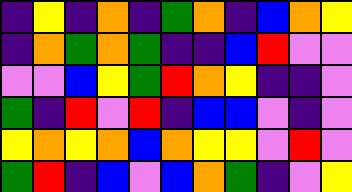[["indigo", "yellow", "indigo", "orange", "indigo", "green", "orange", "indigo", "blue", "orange", "yellow"], ["indigo", "orange", "green", "orange", "green", "indigo", "indigo", "blue", "red", "violet", "violet"], ["violet", "violet", "blue", "yellow", "green", "red", "orange", "yellow", "indigo", "indigo", "violet"], ["green", "indigo", "red", "violet", "red", "indigo", "blue", "blue", "violet", "indigo", "violet"], ["yellow", "orange", "yellow", "orange", "blue", "orange", "yellow", "yellow", "violet", "red", "violet"], ["green", "red", "indigo", "blue", "violet", "blue", "orange", "green", "indigo", "violet", "yellow"]]